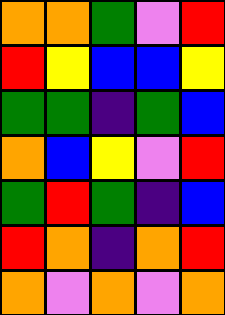[["orange", "orange", "green", "violet", "red"], ["red", "yellow", "blue", "blue", "yellow"], ["green", "green", "indigo", "green", "blue"], ["orange", "blue", "yellow", "violet", "red"], ["green", "red", "green", "indigo", "blue"], ["red", "orange", "indigo", "orange", "red"], ["orange", "violet", "orange", "violet", "orange"]]